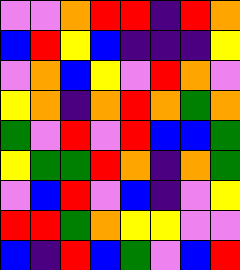[["violet", "violet", "orange", "red", "red", "indigo", "red", "orange"], ["blue", "red", "yellow", "blue", "indigo", "indigo", "indigo", "yellow"], ["violet", "orange", "blue", "yellow", "violet", "red", "orange", "violet"], ["yellow", "orange", "indigo", "orange", "red", "orange", "green", "orange"], ["green", "violet", "red", "violet", "red", "blue", "blue", "green"], ["yellow", "green", "green", "red", "orange", "indigo", "orange", "green"], ["violet", "blue", "red", "violet", "blue", "indigo", "violet", "yellow"], ["red", "red", "green", "orange", "yellow", "yellow", "violet", "violet"], ["blue", "indigo", "red", "blue", "green", "violet", "blue", "red"]]